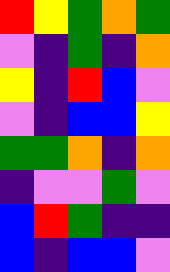[["red", "yellow", "green", "orange", "green"], ["violet", "indigo", "green", "indigo", "orange"], ["yellow", "indigo", "red", "blue", "violet"], ["violet", "indigo", "blue", "blue", "yellow"], ["green", "green", "orange", "indigo", "orange"], ["indigo", "violet", "violet", "green", "violet"], ["blue", "red", "green", "indigo", "indigo"], ["blue", "indigo", "blue", "blue", "violet"]]